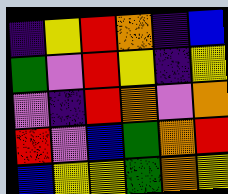[["indigo", "yellow", "red", "orange", "indigo", "blue"], ["green", "violet", "red", "yellow", "indigo", "yellow"], ["violet", "indigo", "red", "orange", "violet", "orange"], ["red", "violet", "blue", "green", "orange", "red"], ["blue", "yellow", "yellow", "green", "orange", "yellow"]]